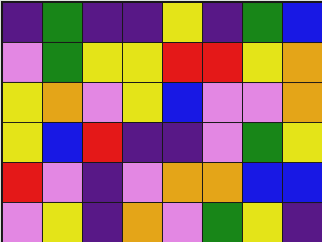[["indigo", "green", "indigo", "indigo", "yellow", "indigo", "green", "blue"], ["violet", "green", "yellow", "yellow", "red", "red", "yellow", "orange"], ["yellow", "orange", "violet", "yellow", "blue", "violet", "violet", "orange"], ["yellow", "blue", "red", "indigo", "indigo", "violet", "green", "yellow"], ["red", "violet", "indigo", "violet", "orange", "orange", "blue", "blue"], ["violet", "yellow", "indigo", "orange", "violet", "green", "yellow", "indigo"]]